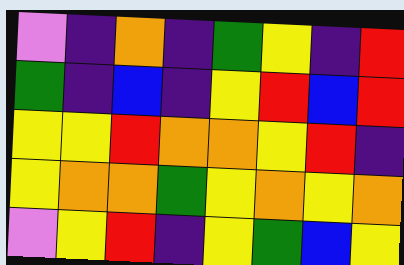[["violet", "indigo", "orange", "indigo", "green", "yellow", "indigo", "red"], ["green", "indigo", "blue", "indigo", "yellow", "red", "blue", "red"], ["yellow", "yellow", "red", "orange", "orange", "yellow", "red", "indigo"], ["yellow", "orange", "orange", "green", "yellow", "orange", "yellow", "orange"], ["violet", "yellow", "red", "indigo", "yellow", "green", "blue", "yellow"]]